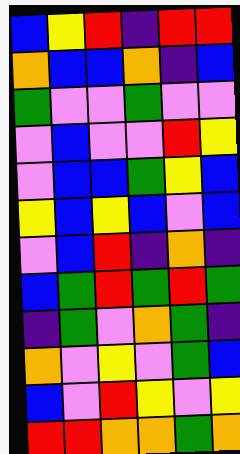[["blue", "yellow", "red", "indigo", "red", "red"], ["orange", "blue", "blue", "orange", "indigo", "blue"], ["green", "violet", "violet", "green", "violet", "violet"], ["violet", "blue", "violet", "violet", "red", "yellow"], ["violet", "blue", "blue", "green", "yellow", "blue"], ["yellow", "blue", "yellow", "blue", "violet", "blue"], ["violet", "blue", "red", "indigo", "orange", "indigo"], ["blue", "green", "red", "green", "red", "green"], ["indigo", "green", "violet", "orange", "green", "indigo"], ["orange", "violet", "yellow", "violet", "green", "blue"], ["blue", "violet", "red", "yellow", "violet", "yellow"], ["red", "red", "orange", "orange", "green", "orange"]]